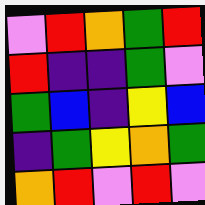[["violet", "red", "orange", "green", "red"], ["red", "indigo", "indigo", "green", "violet"], ["green", "blue", "indigo", "yellow", "blue"], ["indigo", "green", "yellow", "orange", "green"], ["orange", "red", "violet", "red", "violet"]]